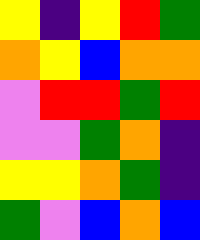[["yellow", "indigo", "yellow", "red", "green"], ["orange", "yellow", "blue", "orange", "orange"], ["violet", "red", "red", "green", "red"], ["violet", "violet", "green", "orange", "indigo"], ["yellow", "yellow", "orange", "green", "indigo"], ["green", "violet", "blue", "orange", "blue"]]